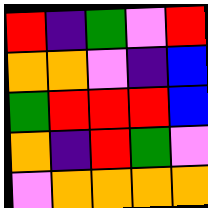[["red", "indigo", "green", "violet", "red"], ["orange", "orange", "violet", "indigo", "blue"], ["green", "red", "red", "red", "blue"], ["orange", "indigo", "red", "green", "violet"], ["violet", "orange", "orange", "orange", "orange"]]